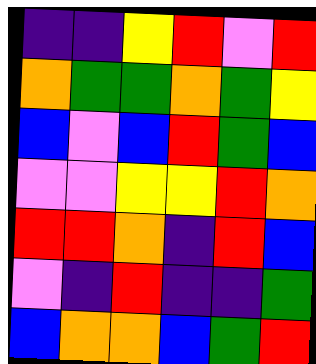[["indigo", "indigo", "yellow", "red", "violet", "red"], ["orange", "green", "green", "orange", "green", "yellow"], ["blue", "violet", "blue", "red", "green", "blue"], ["violet", "violet", "yellow", "yellow", "red", "orange"], ["red", "red", "orange", "indigo", "red", "blue"], ["violet", "indigo", "red", "indigo", "indigo", "green"], ["blue", "orange", "orange", "blue", "green", "red"]]